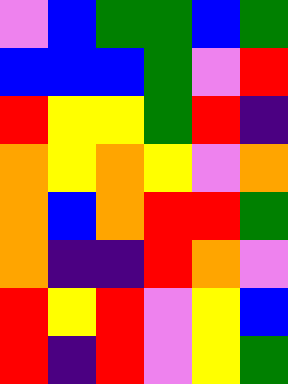[["violet", "blue", "green", "green", "blue", "green"], ["blue", "blue", "blue", "green", "violet", "red"], ["red", "yellow", "yellow", "green", "red", "indigo"], ["orange", "yellow", "orange", "yellow", "violet", "orange"], ["orange", "blue", "orange", "red", "red", "green"], ["orange", "indigo", "indigo", "red", "orange", "violet"], ["red", "yellow", "red", "violet", "yellow", "blue"], ["red", "indigo", "red", "violet", "yellow", "green"]]